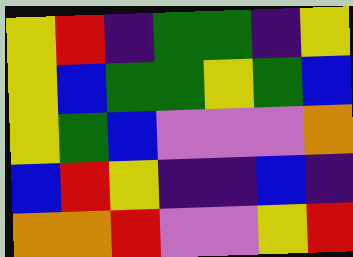[["yellow", "red", "indigo", "green", "green", "indigo", "yellow"], ["yellow", "blue", "green", "green", "yellow", "green", "blue"], ["yellow", "green", "blue", "violet", "violet", "violet", "orange"], ["blue", "red", "yellow", "indigo", "indigo", "blue", "indigo"], ["orange", "orange", "red", "violet", "violet", "yellow", "red"]]